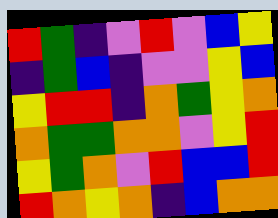[["red", "green", "indigo", "violet", "red", "violet", "blue", "yellow"], ["indigo", "green", "blue", "indigo", "violet", "violet", "yellow", "blue"], ["yellow", "red", "red", "indigo", "orange", "green", "yellow", "orange"], ["orange", "green", "green", "orange", "orange", "violet", "yellow", "red"], ["yellow", "green", "orange", "violet", "red", "blue", "blue", "red"], ["red", "orange", "yellow", "orange", "indigo", "blue", "orange", "orange"]]